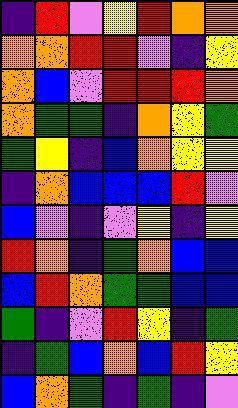[["indigo", "red", "violet", "yellow", "red", "orange", "orange"], ["orange", "orange", "red", "red", "violet", "indigo", "yellow"], ["orange", "blue", "violet", "red", "red", "red", "orange"], ["orange", "green", "green", "indigo", "orange", "yellow", "green"], ["green", "yellow", "indigo", "blue", "orange", "yellow", "yellow"], ["indigo", "orange", "blue", "blue", "blue", "red", "violet"], ["blue", "violet", "indigo", "violet", "yellow", "indigo", "yellow"], ["red", "orange", "indigo", "green", "orange", "blue", "blue"], ["blue", "red", "orange", "green", "green", "blue", "blue"], ["green", "indigo", "violet", "red", "yellow", "indigo", "green"], ["indigo", "green", "blue", "orange", "blue", "red", "yellow"], ["blue", "orange", "green", "indigo", "green", "indigo", "violet"]]